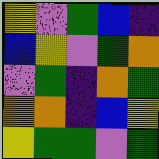[["yellow", "violet", "green", "blue", "indigo"], ["blue", "yellow", "violet", "green", "orange"], ["violet", "green", "indigo", "orange", "green"], ["orange", "orange", "indigo", "blue", "yellow"], ["yellow", "green", "green", "violet", "green"]]